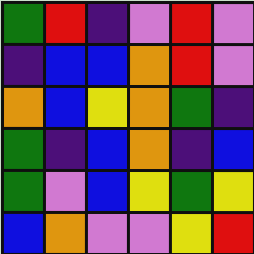[["green", "red", "indigo", "violet", "red", "violet"], ["indigo", "blue", "blue", "orange", "red", "violet"], ["orange", "blue", "yellow", "orange", "green", "indigo"], ["green", "indigo", "blue", "orange", "indigo", "blue"], ["green", "violet", "blue", "yellow", "green", "yellow"], ["blue", "orange", "violet", "violet", "yellow", "red"]]